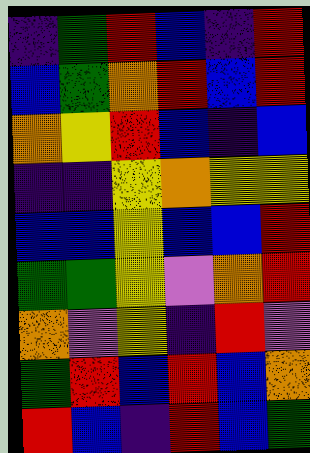[["indigo", "green", "red", "blue", "indigo", "red"], ["blue", "green", "orange", "red", "blue", "red"], ["orange", "yellow", "red", "blue", "indigo", "blue"], ["indigo", "indigo", "yellow", "orange", "yellow", "yellow"], ["blue", "blue", "yellow", "blue", "blue", "red"], ["green", "green", "yellow", "violet", "orange", "red"], ["orange", "violet", "yellow", "indigo", "red", "violet"], ["green", "red", "blue", "red", "blue", "orange"], ["red", "blue", "indigo", "red", "blue", "green"]]